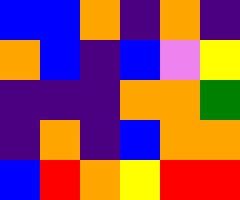[["blue", "blue", "orange", "indigo", "orange", "indigo"], ["orange", "blue", "indigo", "blue", "violet", "yellow"], ["indigo", "indigo", "indigo", "orange", "orange", "green"], ["indigo", "orange", "indigo", "blue", "orange", "orange"], ["blue", "red", "orange", "yellow", "red", "red"]]